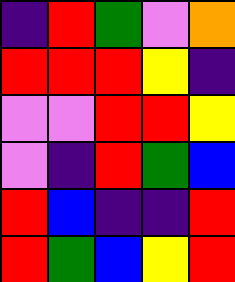[["indigo", "red", "green", "violet", "orange"], ["red", "red", "red", "yellow", "indigo"], ["violet", "violet", "red", "red", "yellow"], ["violet", "indigo", "red", "green", "blue"], ["red", "blue", "indigo", "indigo", "red"], ["red", "green", "blue", "yellow", "red"]]